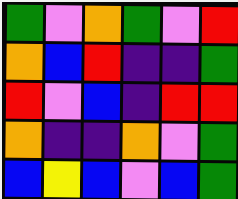[["green", "violet", "orange", "green", "violet", "red"], ["orange", "blue", "red", "indigo", "indigo", "green"], ["red", "violet", "blue", "indigo", "red", "red"], ["orange", "indigo", "indigo", "orange", "violet", "green"], ["blue", "yellow", "blue", "violet", "blue", "green"]]